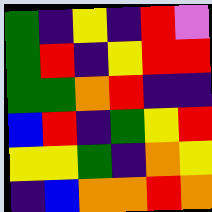[["green", "indigo", "yellow", "indigo", "red", "violet"], ["green", "red", "indigo", "yellow", "red", "red"], ["green", "green", "orange", "red", "indigo", "indigo"], ["blue", "red", "indigo", "green", "yellow", "red"], ["yellow", "yellow", "green", "indigo", "orange", "yellow"], ["indigo", "blue", "orange", "orange", "red", "orange"]]